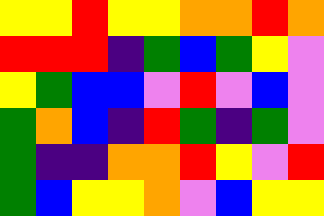[["yellow", "yellow", "red", "yellow", "yellow", "orange", "orange", "red", "orange"], ["red", "red", "red", "indigo", "green", "blue", "green", "yellow", "violet"], ["yellow", "green", "blue", "blue", "violet", "red", "violet", "blue", "violet"], ["green", "orange", "blue", "indigo", "red", "green", "indigo", "green", "violet"], ["green", "indigo", "indigo", "orange", "orange", "red", "yellow", "violet", "red"], ["green", "blue", "yellow", "yellow", "orange", "violet", "blue", "yellow", "yellow"]]